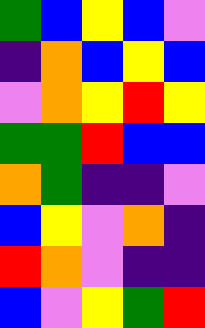[["green", "blue", "yellow", "blue", "violet"], ["indigo", "orange", "blue", "yellow", "blue"], ["violet", "orange", "yellow", "red", "yellow"], ["green", "green", "red", "blue", "blue"], ["orange", "green", "indigo", "indigo", "violet"], ["blue", "yellow", "violet", "orange", "indigo"], ["red", "orange", "violet", "indigo", "indigo"], ["blue", "violet", "yellow", "green", "red"]]